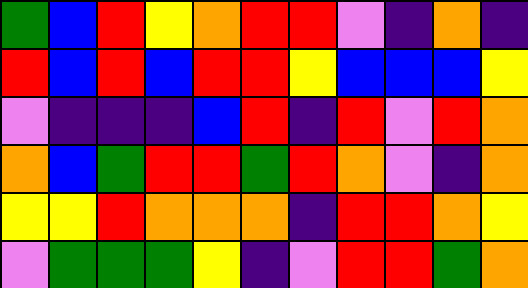[["green", "blue", "red", "yellow", "orange", "red", "red", "violet", "indigo", "orange", "indigo"], ["red", "blue", "red", "blue", "red", "red", "yellow", "blue", "blue", "blue", "yellow"], ["violet", "indigo", "indigo", "indigo", "blue", "red", "indigo", "red", "violet", "red", "orange"], ["orange", "blue", "green", "red", "red", "green", "red", "orange", "violet", "indigo", "orange"], ["yellow", "yellow", "red", "orange", "orange", "orange", "indigo", "red", "red", "orange", "yellow"], ["violet", "green", "green", "green", "yellow", "indigo", "violet", "red", "red", "green", "orange"]]